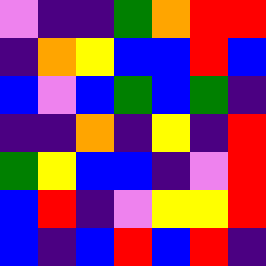[["violet", "indigo", "indigo", "green", "orange", "red", "red"], ["indigo", "orange", "yellow", "blue", "blue", "red", "blue"], ["blue", "violet", "blue", "green", "blue", "green", "indigo"], ["indigo", "indigo", "orange", "indigo", "yellow", "indigo", "red"], ["green", "yellow", "blue", "blue", "indigo", "violet", "red"], ["blue", "red", "indigo", "violet", "yellow", "yellow", "red"], ["blue", "indigo", "blue", "red", "blue", "red", "indigo"]]